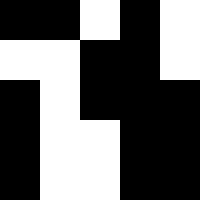[["black", "black", "white", "black", "white"], ["white", "white", "black", "black", "white"], ["black", "white", "black", "black", "black"], ["black", "white", "white", "black", "black"], ["black", "white", "white", "black", "black"]]